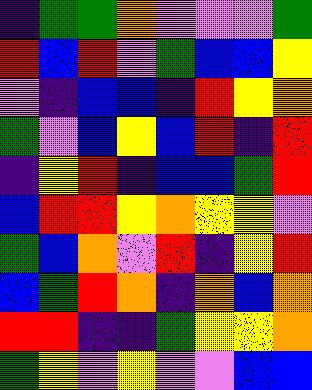[["indigo", "green", "green", "orange", "violet", "violet", "violet", "green"], ["red", "blue", "red", "violet", "green", "blue", "blue", "yellow"], ["violet", "indigo", "blue", "blue", "indigo", "red", "yellow", "orange"], ["green", "violet", "blue", "yellow", "blue", "red", "indigo", "red"], ["indigo", "yellow", "red", "indigo", "blue", "blue", "green", "red"], ["blue", "red", "red", "yellow", "orange", "yellow", "yellow", "violet"], ["green", "blue", "orange", "violet", "red", "indigo", "yellow", "red"], ["blue", "green", "red", "orange", "indigo", "orange", "blue", "orange"], ["red", "red", "indigo", "indigo", "green", "yellow", "yellow", "orange"], ["green", "yellow", "violet", "yellow", "violet", "violet", "blue", "blue"]]